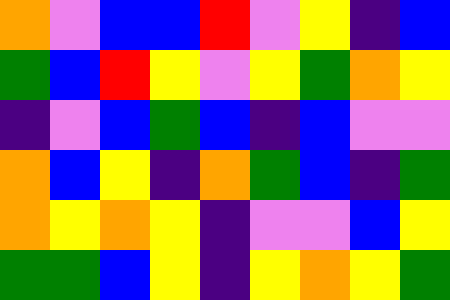[["orange", "violet", "blue", "blue", "red", "violet", "yellow", "indigo", "blue"], ["green", "blue", "red", "yellow", "violet", "yellow", "green", "orange", "yellow"], ["indigo", "violet", "blue", "green", "blue", "indigo", "blue", "violet", "violet"], ["orange", "blue", "yellow", "indigo", "orange", "green", "blue", "indigo", "green"], ["orange", "yellow", "orange", "yellow", "indigo", "violet", "violet", "blue", "yellow"], ["green", "green", "blue", "yellow", "indigo", "yellow", "orange", "yellow", "green"]]